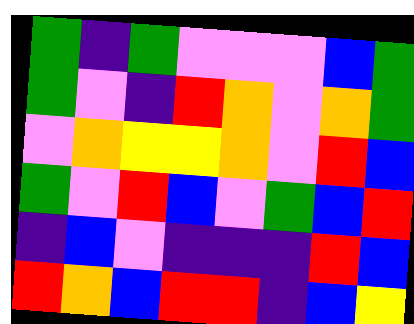[["green", "indigo", "green", "violet", "violet", "violet", "blue", "green"], ["green", "violet", "indigo", "red", "orange", "violet", "orange", "green"], ["violet", "orange", "yellow", "yellow", "orange", "violet", "red", "blue"], ["green", "violet", "red", "blue", "violet", "green", "blue", "red"], ["indigo", "blue", "violet", "indigo", "indigo", "indigo", "red", "blue"], ["red", "orange", "blue", "red", "red", "indigo", "blue", "yellow"]]